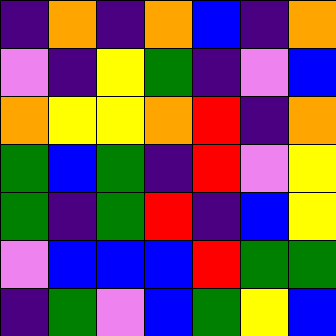[["indigo", "orange", "indigo", "orange", "blue", "indigo", "orange"], ["violet", "indigo", "yellow", "green", "indigo", "violet", "blue"], ["orange", "yellow", "yellow", "orange", "red", "indigo", "orange"], ["green", "blue", "green", "indigo", "red", "violet", "yellow"], ["green", "indigo", "green", "red", "indigo", "blue", "yellow"], ["violet", "blue", "blue", "blue", "red", "green", "green"], ["indigo", "green", "violet", "blue", "green", "yellow", "blue"]]